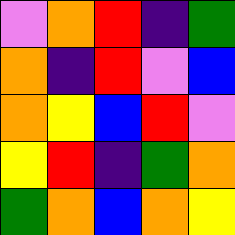[["violet", "orange", "red", "indigo", "green"], ["orange", "indigo", "red", "violet", "blue"], ["orange", "yellow", "blue", "red", "violet"], ["yellow", "red", "indigo", "green", "orange"], ["green", "orange", "blue", "orange", "yellow"]]